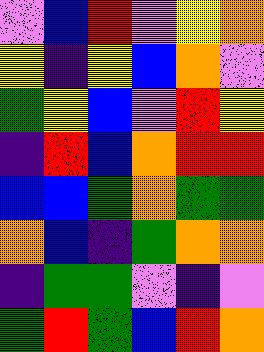[["violet", "blue", "red", "violet", "yellow", "orange"], ["yellow", "indigo", "yellow", "blue", "orange", "violet"], ["green", "yellow", "blue", "violet", "red", "yellow"], ["indigo", "red", "blue", "orange", "red", "red"], ["blue", "blue", "green", "orange", "green", "green"], ["orange", "blue", "indigo", "green", "orange", "orange"], ["indigo", "green", "green", "violet", "indigo", "violet"], ["green", "red", "green", "blue", "red", "orange"]]